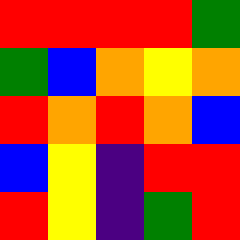[["red", "red", "red", "red", "green"], ["green", "blue", "orange", "yellow", "orange"], ["red", "orange", "red", "orange", "blue"], ["blue", "yellow", "indigo", "red", "red"], ["red", "yellow", "indigo", "green", "red"]]